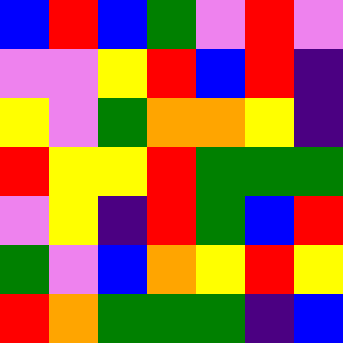[["blue", "red", "blue", "green", "violet", "red", "violet"], ["violet", "violet", "yellow", "red", "blue", "red", "indigo"], ["yellow", "violet", "green", "orange", "orange", "yellow", "indigo"], ["red", "yellow", "yellow", "red", "green", "green", "green"], ["violet", "yellow", "indigo", "red", "green", "blue", "red"], ["green", "violet", "blue", "orange", "yellow", "red", "yellow"], ["red", "orange", "green", "green", "green", "indigo", "blue"]]